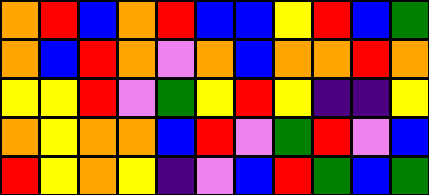[["orange", "red", "blue", "orange", "red", "blue", "blue", "yellow", "red", "blue", "green"], ["orange", "blue", "red", "orange", "violet", "orange", "blue", "orange", "orange", "red", "orange"], ["yellow", "yellow", "red", "violet", "green", "yellow", "red", "yellow", "indigo", "indigo", "yellow"], ["orange", "yellow", "orange", "orange", "blue", "red", "violet", "green", "red", "violet", "blue"], ["red", "yellow", "orange", "yellow", "indigo", "violet", "blue", "red", "green", "blue", "green"]]